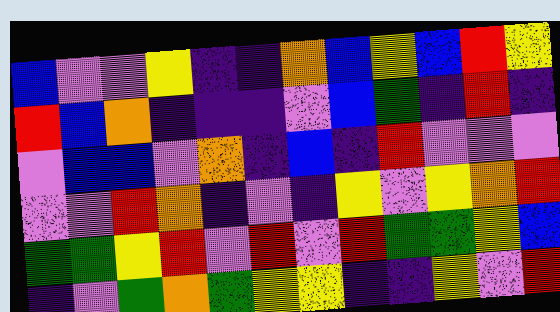[["blue", "violet", "violet", "yellow", "indigo", "indigo", "orange", "blue", "yellow", "blue", "red", "yellow"], ["red", "blue", "orange", "indigo", "indigo", "indigo", "violet", "blue", "green", "indigo", "red", "indigo"], ["violet", "blue", "blue", "violet", "orange", "indigo", "blue", "indigo", "red", "violet", "violet", "violet"], ["violet", "violet", "red", "orange", "indigo", "violet", "indigo", "yellow", "violet", "yellow", "orange", "red"], ["green", "green", "yellow", "red", "violet", "red", "violet", "red", "green", "green", "yellow", "blue"], ["indigo", "violet", "green", "orange", "green", "yellow", "yellow", "indigo", "indigo", "yellow", "violet", "red"]]